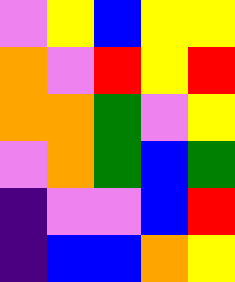[["violet", "yellow", "blue", "yellow", "yellow"], ["orange", "violet", "red", "yellow", "red"], ["orange", "orange", "green", "violet", "yellow"], ["violet", "orange", "green", "blue", "green"], ["indigo", "violet", "violet", "blue", "red"], ["indigo", "blue", "blue", "orange", "yellow"]]